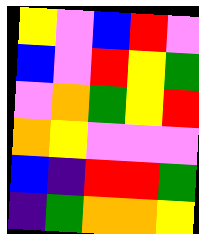[["yellow", "violet", "blue", "red", "violet"], ["blue", "violet", "red", "yellow", "green"], ["violet", "orange", "green", "yellow", "red"], ["orange", "yellow", "violet", "violet", "violet"], ["blue", "indigo", "red", "red", "green"], ["indigo", "green", "orange", "orange", "yellow"]]